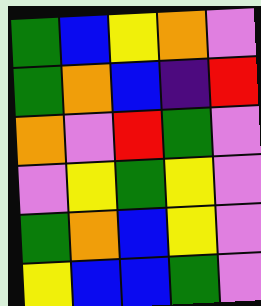[["green", "blue", "yellow", "orange", "violet"], ["green", "orange", "blue", "indigo", "red"], ["orange", "violet", "red", "green", "violet"], ["violet", "yellow", "green", "yellow", "violet"], ["green", "orange", "blue", "yellow", "violet"], ["yellow", "blue", "blue", "green", "violet"]]